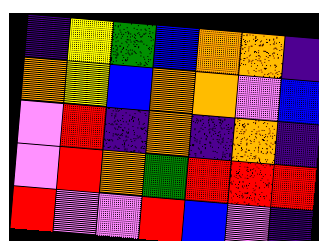[["indigo", "yellow", "green", "blue", "orange", "orange", "indigo"], ["orange", "yellow", "blue", "orange", "orange", "violet", "blue"], ["violet", "red", "indigo", "orange", "indigo", "orange", "indigo"], ["violet", "red", "orange", "green", "red", "red", "red"], ["red", "violet", "violet", "red", "blue", "violet", "indigo"]]